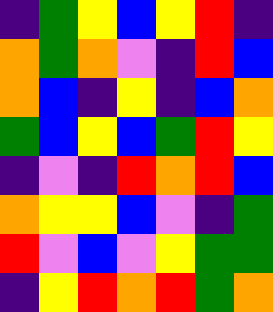[["indigo", "green", "yellow", "blue", "yellow", "red", "indigo"], ["orange", "green", "orange", "violet", "indigo", "red", "blue"], ["orange", "blue", "indigo", "yellow", "indigo", "blue", "orange"], ["green", "blue", "yellow", "blue", "green", "red", "yellow"], ["indigo", "violet", "indigo", "red", "orange", "red", "blue"], ["orange", "yellow", "yellow", "blue", "violet", "indigo", "green"], ["red", "violet", "blue", "violet", "yellow", "green", "green"], ["indigo", "yellow", "red", "orange", "red", "green", "orange"]]